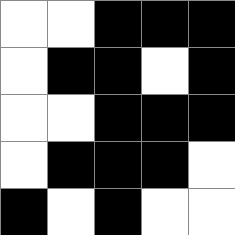[["white", "white", "black", "black", "black"], ["white", "black", "black", "white", "black"], ["white", "white", "black", "black", "black"], ["white", "black", "black", "black", "white"], ["black", "white", "black", "white", "white"]]